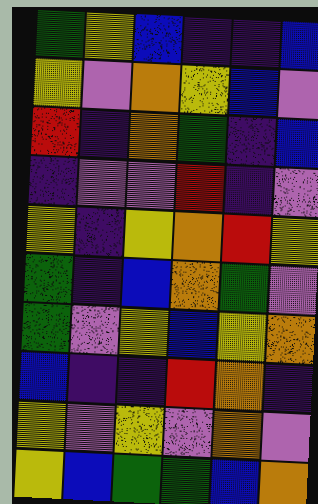[["green", "yellow", "blue", "indigo", "indigo", "blue"], ["yellow", "violet", "orange", "yellow", "blue", "violet"], ["red", "indigo", "orange", "green", "indigo", "blue"], ["indigo", "violet", "violet", "red", "indigo", "violet"], ["yellow", "indigo", "yellow", "orange", "red", "yellow"], ["green", "indigo", "blue", "orange", "green", "violet"], ["green", "violet", "yellow", "blue", "yellow", "orange"], ["blue", "indigo", "indigo", "red", "orange", "indigo"], ["yellow", "violet", "yellow", "violet", "orange", "violet"], ["yellow", "blue", "green", "green", "blue", "orange"]]